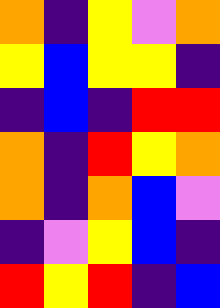[["orange", "indigo", "yellow", "violet", "orange"], ["yellow", "blue", "yellow", "yellow", "indigo"], ["indigo", "blue", "indigo", "red", "red"], ["orange", "indigo", "red", "yellow", "orange"], ["orange", "indigo", "orange", "blue", "violet"], ["indigo", "violet", "yellow", "blue", "indigo"], ["red", "yellow", "red", "indigo", "blue"]]